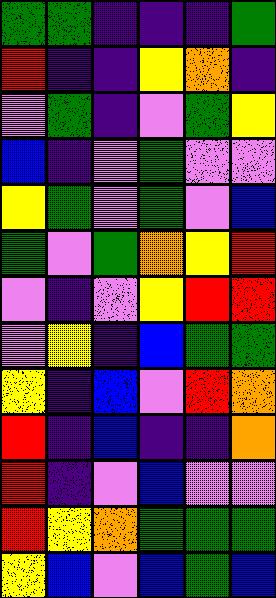[["green", "green", "indigo", "indigo", "indigo", "green"], ["red", "indigo", "indigo", "yellow", "orange", "indigo"], ["violet", "green", "indigo", "violet", "green", "yellow"], ["blue", "indigo", "violet", "green", "violet", "violet"], ["yellow", "green", "violet", "green", "violet", "blue"], ["green", "violet", "green", "orange", "yellow", "red"], ["violet", "indigo", "violet", "yellow", "red", "red"], ["violet", "yellow", "indigo", "blue", "green", "green"], ["yellow", "indigo", "blue", "violet", "red", "orange"], ["red", "indigo", "blue", "indigo", "indigo", "orange"], ["red", "indigo", "violet", "blue", "violet", "violet"], ["red", "yellow", "orange", "green", "green", "green"], ["yellow", "blue", "violet", "blue", "green", "blue"]]